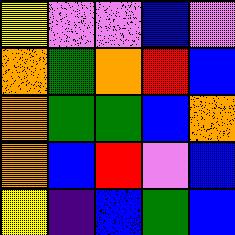[["yellow", "violet", "violet", "blue", "violet"], ["orange", "green", "orange", "red", "blue"], ["orange", "green", "green", "blue", "orange"], ["orange", "blue", "red", "violet", "blue"], ["yellow", "indigo", "blue", "green", "blue"]]